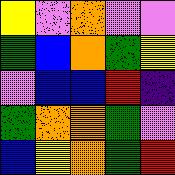[["yellow", "violet", "orange", "violet", "violet"], ["green", "blue", "orange", "green", "yellow"], ["violet", "blue", "blue", "red", "indigo"], ["green", "orange", "orange", "green", "violet"], ["blue", "yellow", "orange", "green", "red"]]